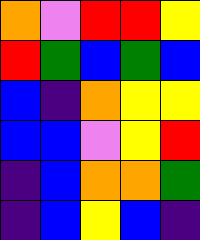[["orange", "violet", "red", "red", "yellow"], ["red", "green", "blue", "green", "blue"], ["blue", "indigo", "orange", "yellow", "yellow"], ["blue", "blue", "violet", "yellow", "red"], ["indigo", "blue", "orange", "orange", "green"], ["indigo", "blue", "yellow", "blue", "indigo"]]